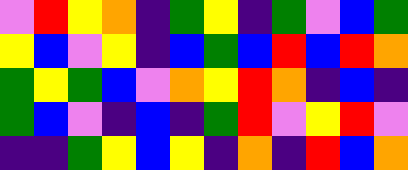[["violet", "red", "yellow", "orange", "indigo", "green", "yellow", "indigo", "green", "violet", "blue", "green"], ["yellow", "blue", "violet", "yellow", "indigo", "blue", "green", "blue", "red", "blue", "red", "orange"], ["green", "yellow", "green", "blue", "violet", "orange", "yellow", "red", "orange", "indigo", "blue", "indigo"], ["green", "blue", "violet", "indigo", "blue", "indigo", "green", "red", "violet", "yellow", "red", "violet"], ["indigo", "indigo", "green", "yellow", "blue", "yellow", "indigo", "orange", "indigo", "red", "blue", "orange"]]